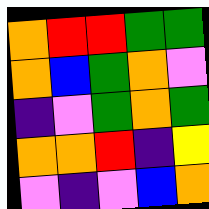[["orange", "red", "red", "green", "green"], ["orange", "blue", "green", "orange", "violet"], ["indigo", "violet", "green", "orange", "green"], ["orange", "orange", "red", "indigo", "yellow"], ["violet", "indigo", "violet", "blue", "orange"]]